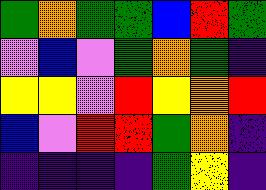[["green", "orange", "green", "green", "blue", "red", "green"], ["violet", "blue", "violet", "green", "orange", "green", "indigo"], ["yellow", "yellow", "violet", "red", "yellow", "orange", "red"], ["blue", "violet", "red", "red", "green", "orange", "indigo"], ["indigo", "indigo", "indigo", "indigo", "green", "yellow", "indigo"]]